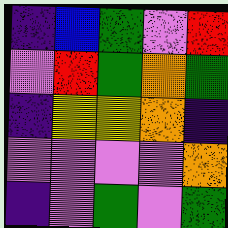[["indigo", "blue", "green", "violet", "red"], ["violet", "red", "green", "orange", "green"], ["indigo", "yellow", "yellow", "orange", "indigo"], ["violet", "violet", "violet", "violet", "orange"], ["indigo", "violet", "green", "violet", "green"]]